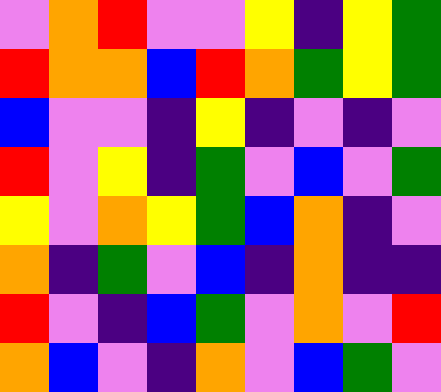[["violet", "orange", "red", "violet", "violet", "yellow", "indigo", "yellow", "green"], ["red", "orange", "orange", "blue", "red", "orange", "green", "yellow", "green"], ["blue", "violet", "violet", "indigo", "yellow", "indigo", "violet", "indigo", "violet"], ["red", "violet", "yellow", "indigo", "green", "violet", "blue", "violet", "green"], ["yellow", "violet", "orange", "yellow", "green", "blue", "orange", "indigo", "violet"], ["orange", "indigo", "green", "violet", "blue", "indigo", "orange", "indigo", "indigo"], ["red", "violet", "indigo", "blue", "green", "violet", "orange", "violet", "red"], ["orange", "blue", "violet", "indigo", "orange", "violet", "blue", "green", "violet"]]